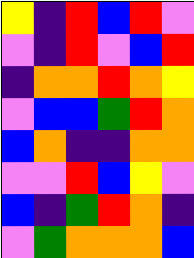[["yellow", "indigo", "red", "blue", "red", "violet"], ["violet", "indigo", "red", "violet", "blue", "red"], ["indigo", "orange", "orange", "red", "orange", "yellow"], ["violet", "blue", "blue", "green", "red", "orange"], ["blue", "orange", "indigo", "indigo", "orange", "orange"], ["violet", "violet", "red", "blue", "yellow", "violet"], ["blue", "indigo", "green", "red", "orange", "indigo"], ["violet", "green", "orange", "orange", "orange", "blue"]]